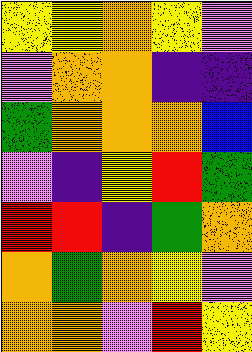[["yellow", "yellow", "orange", "yellow", "violet"], ["violet", "orange", "orange", "indigo", "indigo"], ["green", "orange", "orange", "orange", "blue"], ["violet", "indigo", "yellow", "red", "green"], ["red", "red", "indigo", "green", "orange"], ["orange", "green", "orange", "yellow", "violet"], ["orange", "orange", "violet", "red", "yellow"]]